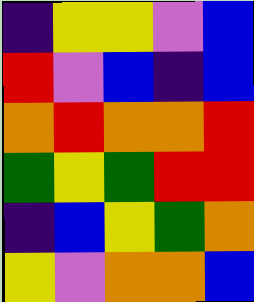[["indigo", "yellow", "yellow", "violet", "blue"], ["red", "violet", "blue", "indigo", "blue"], ["orange", "red", "orange", "orange", "red"], ["green", "yellow", "green", "red", "red"], ["indigo", "blue", "yellow", "green", "orange"], ["yellow", "violet", "orange", "orange", "blue"]]